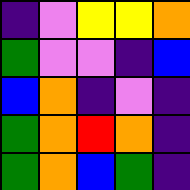[["indigo", "violet", "yellow", "yellow", "orange"], ["green", "violet", "violet", "indigo", "blue"], ["blue", "orange", "indigo", "violet", "indigo"], ["green", "orange", "red", "orange", "indigo"], ["green", "orange", "blue", "green", "indigo"]]